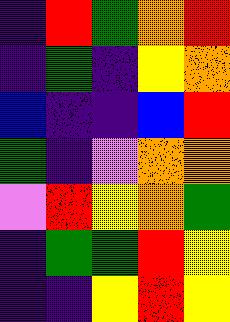[["indigo", "red", "green", "orange", "red"], ["indigo", "green", "indigo", "yellow", "orange"], ["blue", "indigo", "indigo", "blue", "red"], ["green", "indigo", "violet", "orange", "orange"], ["violet", "red", "yellow", "orange", "green"], ["indigo", "green", "green", "red", "yellow"], ["indigo", "indigo", "yellow", "red", "yellow"]]